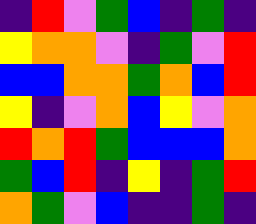[["indigo", "red", "violet", "green", "blue", "indigo", "green", "indigo"], ["yellow", "orange", "orange", "violet", "indigo", "green", "violet", "red"], ["blue", "blue", "orange", "orange", "green", "orange", "blue", "red"], ["yellow", "indigo", "violet", "orange", "blue", "yellow", "violet", "orange"], ["red", "orange", "red", "green", "blue", "blue", "blue", "orange"], ["green", "blue", "red", "indigo", "yellow", "indigo", "green", "red"], ["orange", "green", "violet", "blue", "indigo", "indigo", "green", "indigo"]]